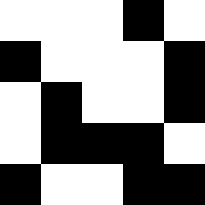[["white", "white", "white", "black", "white"], ["black", "white", "white", "white", "black"], ["white", "black", "white", "white", "black"], ["white", "black", "black", "black", "white"], ["black", "white", "white", "black", "black"]]